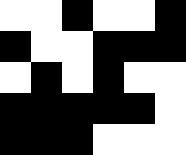[["white", "white", "black", "white", "white", "black"], ["black", "white", "white", "black", "black", "black"], ["white", "black", "white", "black", "white", "white"], ["black", "black", "black", "black", "black", "white"], ["black", "black", "black", "white", "white", "white"]]